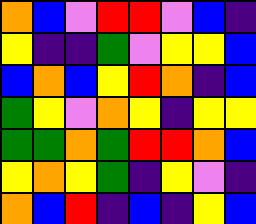[["orange", "blue", "violet", "red", "red", "violet", "blue", "indigo"], ["yellow", "indigo", "indigo", "green", "violet", "yellow", "yellow", "blue"], ["blue", "orange", "blue", "yellow", "red", "orange", "indigo", "blue"], ["green", "yellow", "violet", "orange", "yellow", "indigo", "yellow", "yellow"], ["green", "green", "orange", "green", "red", "red", "orange", "blue"], ["yellow", "orange", "yellow", "green", "indigo", "yellow", "violet", "indigo"], ["orange", "blue", "red", "indigo", "blue", "indigo", "yellow", "blue"]]